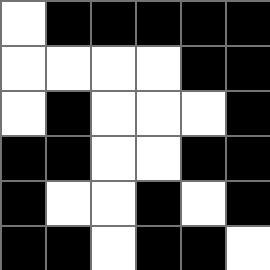[["white", "black", "black", "black", "black", "black"], ["white", "white", "white", "white", "black", "black"], ["white", "black", "white", "white", "white", "black"], ["black", "black", "white", "white", "black", "black"], ["black", "white", "white", "black", "white", "black"], ["black", "black", "white", "black", "black", "white"]]